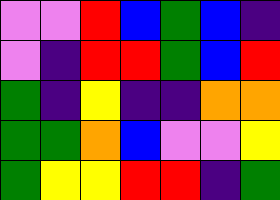[["violet", "violet", "red", "blue", "green", "blue", "indigo"], ["violet", "indigo", "red", "red", "green", "blue", "red"], ["green", "indigo", "yellow", "indigo", "indigo", "orange", "orange"], ["green", "green", "orange", "blue", "violet", "violet", "yellow"], ["green", "yellow", "yellow", "red", "red", "indigo", "green"]]